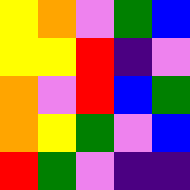[["yellow", "orange", "violet", "green", "blue"], ["yellow", "yellow", "red", "indigo", "violet"], ["orange", "violet", "red", "blue", "green"], ["orange", "yellow", "green", "violet", "blue"], ["red", "green", "violet", "indigo", "indigo"]]